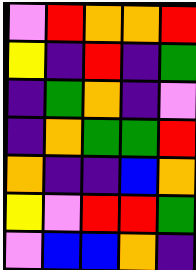[["violet", "red", "orange", "orange", "red"], ["yellow", "indigo", "red", "indigo", "green"], ["indigo", "green", "orange", "indigo", "violet"], ["indigo", "orange", "green", "green", "red"], ["orange", "indigo", "indigo", "blue", "orange"], ["yellow", "violet", "red", "red", "green"], ["violet", "blue", "blue", "orange", "indigo"]]